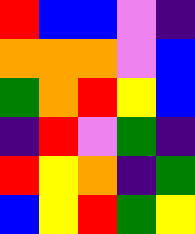[["red", "blue", "blue", "violet", "indigo"], ["orange", "orange", "orange", "violet", "blue"], ["green", "orange", "red", "yellow", "blue"], ["indigo", "red", "violet", "green", "indigo"], ["red", "yellow", "orange", "indigo", "green"], ["blue", "yellow", "red", "green", "yellow"]]